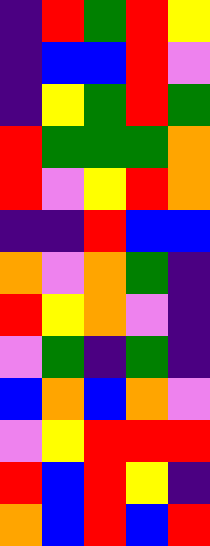[["indigo", "red", "green", "red", "yellow"], ["indigo", "blue", "blue", "red", "violet"], ["indigo", "yellow", "green", "red", "green"], ["red", "green", "green", "green", "orange"], ["red", "violet", "yellow", "red", "orange"], ["indigo", "indigo", "red", "blue", "blue"], ["orange", "violet", "orange", "green", "indigo"], ["red", "yellow", "orange", "violet", "indigo"], ["violet", "green", "indigo", "green", "indigo"], ["blue", "orange", "blue", "orange", "violet"], ["violet", "yellow", "red", "red", "red"], ["red", "blue", "red", "yellow", "indigo"], ["orange", "blue", "red", "blue", "red"]]